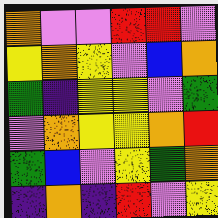[["orange", "violet", "violet", "red", "red", "violet"], ["yellow", "orange", "yellow", "violet", "blue", "orange"], ["green", "indigo", "yellow", "yellow", "violet", "green"], ["violet", "orange", "yellow", "yellow", "orange", "red"], ["green", "blue", "violet", "yellow", "green", "orange"], ["indigo", "orange", "indigo", "red", "violet", "yellow"]]